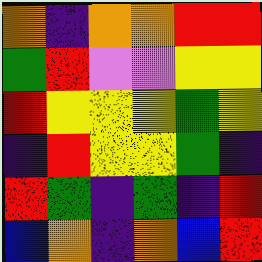[["orange", "indigo", "orange", "orange", "red", "red"], ["green", "red", "violet", "violet", "yellow", "yellow"], ["red", "yellow", "yellow", "yellow", "green", "yellow"], ["indigo", "red", "yellow", "yellow", "green", "indigo"], ["red", "green", "indigo", "green", "indigo", "red"], ["blue", "orange", "indigo", "orange", "blue", "red"]]